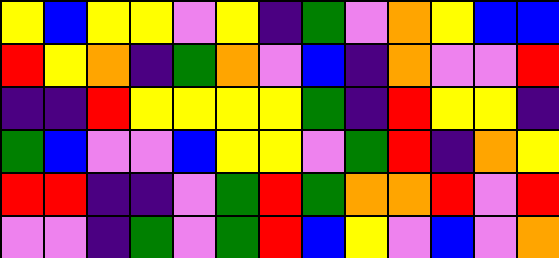[["yellow", "blue", "yellow", "yellow", "violet", "yellow", "indigo", "green", "violet", "orange", "yellow", "blue", "blue"], ["red", "yellow", "orange", "indigo", "green", "orange", "violet", "blue", "indigo", "orange", "violet", "violet", "red"], ["indigo", "indigo", "red", "yellow", "yellow", "yellow", "yellow", "green", "indigo", "red", "yellow", "yellow", "indigo"], ["green", "blue", "violet", "violet", "blue", "yellow", "yellow", "violet", "green", "red", "indigo", "orange", "yellow"], ["red", "red", "indigo", "indigo", "violet", "green", "red", "green", "orange", "orange", "red", "violet", "red"], ["violet", "violet", "indigo", "green", "violet", "green", "red", "blue", "yellow", "violet", "blue", "violet", "orange"]]